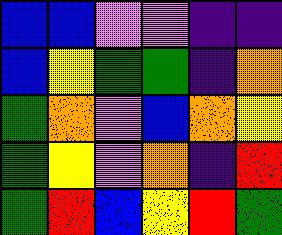[["blue", "blue", "violet", "violet", "indigo", "indigo"], ["blue", "yellow", "green", "green", "indigo", "orange"], ["green", "orange", "violet", "blue", "orange", "yellow"], ["green", "yellow", "violet", "orange", "indigo", "red"], ["green", "red", "blue", "yellow", "red", "green"]]